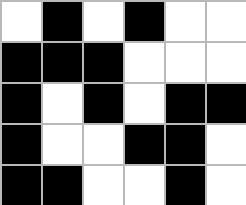[["white", "black", "white", "black", "white", "white"], ["black", "black", "black", "white", "white", "white"], ["black", "white", "black", "white", "black", "black"], ["black", "white", "white", "black", "black", "white"], ["black", "black", "white", "white", "black", "white"]]